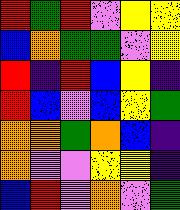[["red", "green", "red", "violet", "yellow", "yellow"], ["blue", "orange", "green", "green", "violet", "yellow"], ["red", "indigo", "red", "blue", "yellow", "indigo"], ["red", "blue", "violet", "blue", "yellow", "green"], ["orange", "orange", "green", "orange", "blue", "indigo"], ["orange", "violet", "violet", "yellow", "yellow", "indigo"], ["blue", "red", "violet", "orange", "violet", "green"]]